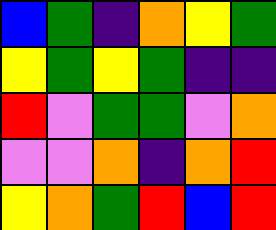[["blue", "green", "indigo", "orange", "yellow", "green"], ["yellow", "green", "yellow", "green", "indigo", "indigo"], ["red", "violet", "green", "green", "violet", "orange"], ["violet", "violet", "orange", "indigo", "orange", "red"], ["yellow", "orange", "green", "red", "blue", "red"]]